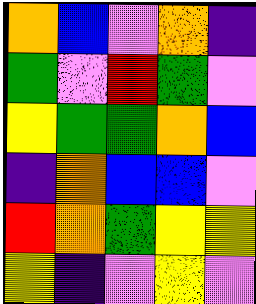[["orange", "blue", "violet", "orange", "indigo"], ["green", "violet", "red", "green", "violet"], ["yellow", "green", "green", "orange", "blue"], ["indigo", "orange", "blue", "blue", "violet"], ["red", "orange", "green", "yellow", "yellow"], ["yellow", "indigo", "violet", "yellow", "violet"]]